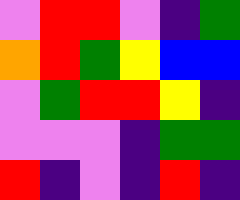[["violet", "red", "red", "violet", "indigo", "green"], ["orange", "red", "green", "yellow", "blue", "blue"], ["violet", "green", "red", "red", "yellow", "indigo"], ["violet", "violet", "violet", "indigo", "green", "green"], ["red", "indigo", "violet", "indigo", "red", "indigo"]]